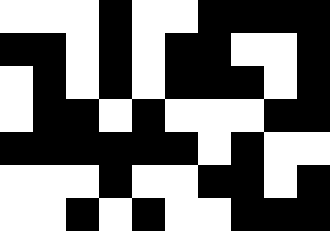[["white", "white", "white", "black", "white", "white", "black", "black", "black", "black"], ["black", "black", "white", "black", "white", "black", "black", "white", "white", "black"], ["white", "black", "white", "black", "white", "black", "black", "black", "white", "black"], ["white", "black", "black", "white", "black", "white", "white", "white", "black", "black"], ["black", "black", "black", "black", "black", "black", "white", "black", "white", "white"], ["white", "white", "white", "black", "white", "white", "black", "black", "white", "black"], ["white", "white", "black", "white", "black", "white", "white", "black", "black", "black"]]